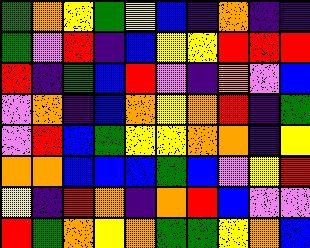[["green", "orange", "yellow", "green", "yellow", "blue", "indigo", "orange", "indigo", "indigo"], ["green", "violet", "red", "indigo", "blue", "yellow", "yellow", "red", "red", "red"], ["red", "indigo", "green", "blue", "red", "violet", "indigo", "orange", "violet", "blue"], ["violet", "orange", "indigo", "blue", "orange", "yellow", "orange", "red", "indigo", "green"], ["violet", "red", "blue", "green", "yellow", "yellow", "orange", "orange", "indigo", "yellow"], ["orange", "orange", "blue", "blue", "blue", "green", "blue", "violet", "yellow", "red"], ["yellow", "indigo", "red", "orange", "indigo", "orange", "red", "blue", "violet", "violet"], ["red", "green", "orange", "yellow", "orange", "green", "green", "yellow", "orange", "blue"]]